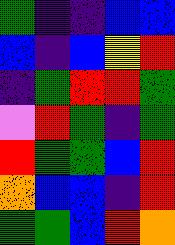[["green", "indigo", "indigo", "blue", "blue"], ["blue", "indigo", "blue", "yellow", "red"], ["indigo", "green", "red", "red", "green"], ["violet", "red", "green", "indigo", "green"], ["red", "green", "green", "blue", "red"], ["orange", "blue", "blue", "indigo", "red"], ["green", "green", "blue", "red", "orange"]]